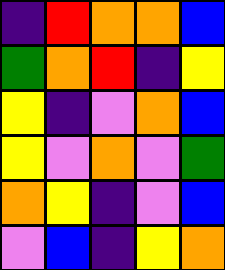[["indigo", "red", "orange", "orange", "blue"], ["green", "orange", "red", "indigo", "yellow"], ["yellow", "indigo", "violet", "orange", "blue"], ["yellow", "violet", "orange", "violet", "green"], ["orange", "yellow", "indigo", "violet", "blue"], ["violet", "blue", "indigo", "yellow", "orange"]]